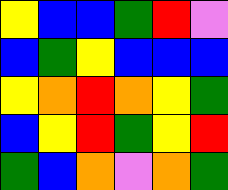[["yellow", "blue", "blue", "green", "red", "violet"], ["blue", "green", "yellow", "blue", "blue", "blue"], ["yellow", "orange", "red", "orange", "yellow", "green"], ["blue", "yellow", "red", "green", "yellow", "red"], ["green", "blue", "orange", "violet", "orange", "green"]]